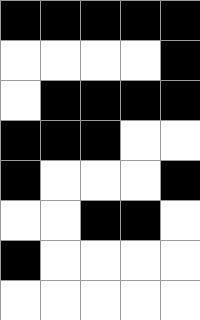[["black", "black", "black", "black", "black"], ["white", "white", "white", "white", "black"], ["white", "black", "black", "black", "black"], ["black", "black", "black", "white", "white"], ["black", "white", "white", "white", "black"], ["white", "white", "black", "black", "white"], ["black", "white", "white", "white", "white"], ["white", "white", "white", "white", "white"]]